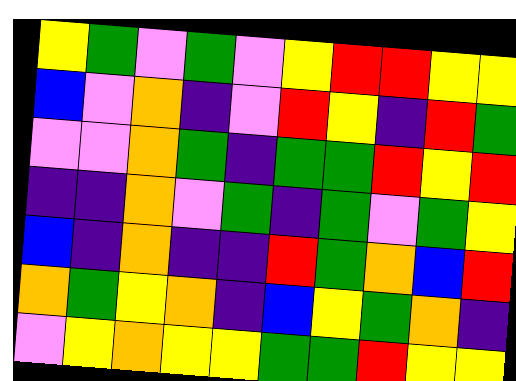[["yellow", "green", "violet", "green", "violet", "yellow", "red", "red", "yellow", "yellow"], ["blue", "violet", "orange", "indigo", "violet", "red", "yellow", "indigo", "red", "green"], ["violet", "violet", "orange", "green", "indigo", "green", "green", "red", "yellow", "red"], ["indigo", "indigo", "orange", "violet", "green", "indigo", "green", "violet", "green", "yellow"], ["blue", "indigo", "orange", "indigo", "indigo", "red", "green", "orange", "blue", "red"], ["orange", "green", "yellow", "orange", "indigo", "blue", "yellow", "green", "orange", "indigo"], ["violet", "yellow", "orange", "yellow", "yellow", "green", "green", "red", "yellow", "yellow"]]